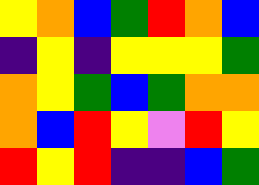[["yellow", "orange", "blue", "green", "red", "orange", "blue"], ["indigo", "yellow", "indigo", "yellow", "yellow", "yellow", "green"], ["orange", "yellow", "green", "blue", "green", "orange", "orange"], ["orange", "blue", "red", "yellow", "violet", "red", "yellow"], ["red", "yellow", "red", "indigo", "indigo", "blue", "green"]]